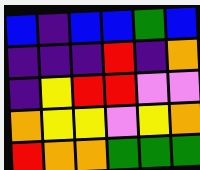[["blue", "indigo", "blue", "blue", "green", "blue"], ["indigo", "indigo", "indigo", "red", "indigo", "orange"], ["indigo", "yellow", "red", "red", "violet", "violet"], ["orange", "yellow", "yellow", "violet", "yellow", "orange"], ["red", "orange", "orange", "green", "green", "green"]]